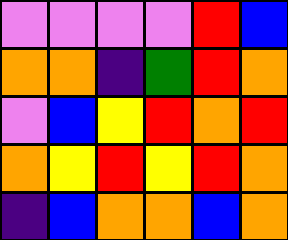[["violet", "violet", "violet", "violet", "red", "blue"], ["orange", "orange", "indigo", "green", "red", "orange"], ["violet", "blue", "yellow", "red", "orange", "red"], ["orange", "yellow", "red", "yellow", "red", "orange"], ["indigo", "blue", "orange", "orange", "blue", "orange"]]